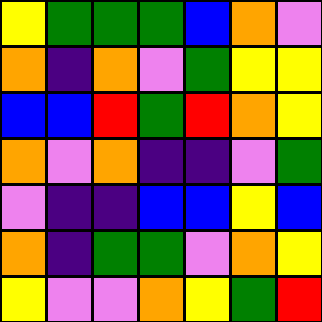[["yellow", "green", "green", "green", "blue", "orange", "violet"], ["orange", "indigo", "orange", "violet", "green", "yellow", "yellow"], ["blue", "blue", "red", "green", "red", "orange", "yellow"], ["orange", "violet", "orange", "indigo", "indigo", "violet", "green"], ["violet", "indigo", "indigo", "blue", "blue", "yellow", "blue"], ["orange", "indigo", "green", "green", "violet", "orange", "yellow"], ["yellow", "violet", "violet", "orange", "yellow", "green", "red"]]